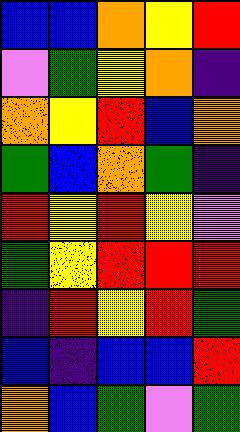[["blue", "blue", "orange", "yellow", "red"], ["violet", "green", "yellow", "orange", "indigo"], ["orange", "yellow", "red", "blue", "orange"], ["green", "blue", "orange", "green", "indigo"], ["red", "yellow", "red", "yellow", "violet"], ["green", "yellow", "red", "red", "red"], ["indigo", "red", "yellow", "red", "green"], ["blue", "indigo", "blue", "blue", "red"], ["orange", "blue", "green", "violet", "green"]]